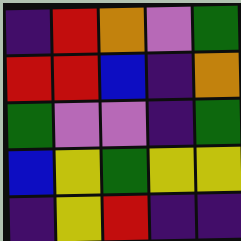[["indigo", "red", "orange", "violet", "green"], ["red", "red", "blue", "indigo", "orange"], ["green", "violet", "violet", "indigo", "green"], ["blue", "yellow", "green", "yellow", "yellow"], ["indigo", "yellow", "red", "indigo", "indigo"]]